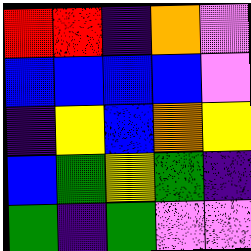[["red", "red", "indigo", "orange", "violet"], ["blue", "blue", "blue", "blue", "violet"], ["indigo", "yellow", "blue", "orange", "yellow"], ["blue", "green", "yellow", "green", "indigo"], ["green", "indigo", "green", "violet", "violet"]]